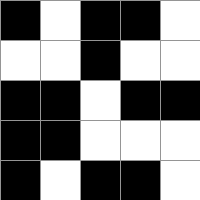[["black", "white", "black", "black", "white"], ["white", "white", "black", "white", "white"], ["black", "black", "white", "black", "black"], ["black", "black", "white", "white", "white"], ["black", "white", "black", "black", "white"]]